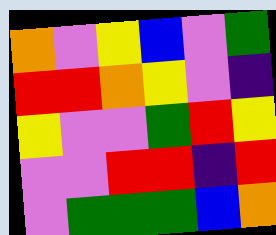[["orange", "violet", "yellow", "blue", "violet", "green"], ["red", "red", "orange", "yellow", "violet", "indigo"], ["yellow", "violet", "violet", "green", "red", "yellow"], ["violet", "violet", "red", "red", "indigo", "red"], ["violet", "green", "green", "green", "blue", "orange"]]